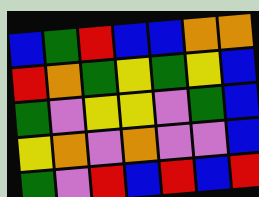[["blue", "green", "red", "blue", "blue", "orange", "orange"], ["red", "orange", "green", "yellow", "green", "yellow", "blue"], ["green", "violet", "yellow", "yellow", "violet", "green", "blue"], ["yellow", "orange", "violet", "orange", "violet", "violet", "blue"], ["green", "violet", "red", "blue", "red", "blue", "red"]]